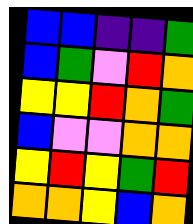[["blue", "blue", "indigo", "indigo", "green"], ["blue", "green", "violet", "red", "orange"], ["yellow", "yellow", "red", "orange", "green"], ["blue", "violet", "violet", "orange", "orange"], ["yellow", "red", "yellow", "green", "red"], ["orange", "orange", "yellow", "blue", "orange"]]